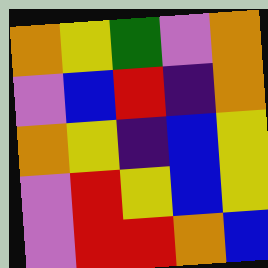[["orange", "yellow", "green", "violet", "orange"], ["violet", "blue", "red", "indigo", "orange"], ["orange", "yellow", "indigo", "blue", "yellow"], ["violet", "red", "yellow", "blue", "yellow"], ["violet", "red", "red", "orange", "blue"]]